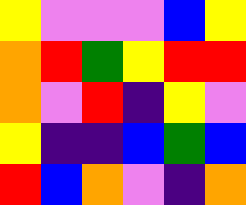[["yellow", "violet", "violet", "violet", "blue", "yellow"], ["orange", "red", "green", "yellow", "red", "red"], ["orange", "violet", "red", "indigo", "yellow", "violet"], ["yellow", "indigo", "indigo", "blue", "green", "blue"], ["red", "blue", "orange", "violet", "indigo", "orange"]]